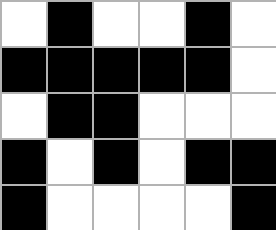[["white", "black", "white", "white", "black", "white"], ["black", "black", "black", "black", "black", "white"], ["white", "black", "black", "white", "white", "white"], ["black", "white", "black", "white", "black", "black"], ["black", "white", "white", "white", "white", "black"]]